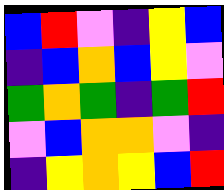[["blue", "red", "violet", "indigo", "yellow", "blue"], ["indigo", "blue", "orange", "blue", "yellow", "violet"], ["green", "orange", "green", "indigo", "green", "red"], ["violet", "blue", "orange", "orange", "violet", "indigo"], ["indigo", "yellow", "orange", "yellow", "blue", "red"]]